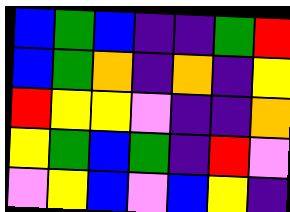[["blue", "green", "blue", "indigo", "indigo", "green", "red"], ["blue", "green", "orange", "indigo", "orange", "indigo", "yellow"], ["red", "yellow", "yellow", "violet", "indigo", "indigo", "orange"], ["yellow", "green", "blue", "green", "indigo", "red", "violet"], ["violet", "yellow", "blue", "violet", "blue", "yellow", "indigo"]]